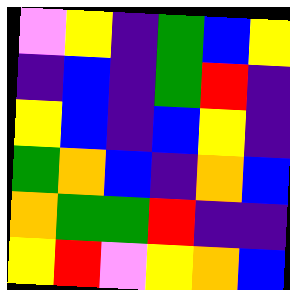[["violet", "yellow", "indigo", "green", "blue", "yellow"], ["indigo", "blue", "indigo", "green", "red", "indigo"], ["yellow", "blue", "indigo", "blue", "yellow", "indigo"], ["green", "orange", "blue", "indigo", "orange", "blue"], ["orange", "green", "green", "red", "indigo", "indigo"], ["yellow", "red", "violet", "yellow", "orange", "blue"]]